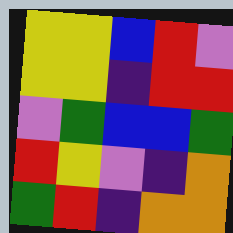[["yellow", "yellow", "blue", "red", "violet"], ["yellow", "yellow", "indigo", "red", "red"], ["violet", "green", "blue", "blue", "green"], ["red", "yellow", "violet", "indigo", "orange"], ["green", "red", "indigo", "orange", "orange"]]